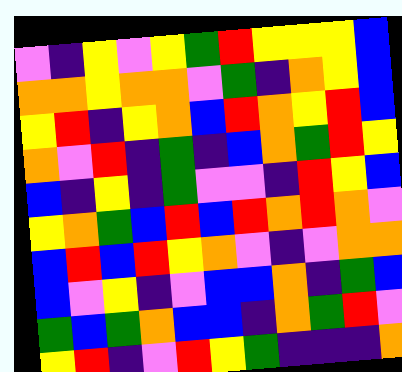[["violet", "indigo", "yellow", "violet", "yellow", "green", "red", "yellow", "yellow", "yellow", "blue"], ["orange", "orange", "yellow", "orange", "orange", "violet", "green", "indigo", "orange", "yellow", "blue"], ["yellow", "red", "indigo", "yellow", "orange", "blue", "red", "orange", "yellow", "red", "blue"], ["orange", "violet", "red", "indigo", "green", "indigo", "blue", "orange", "green", "red", "yellow"], ["blue", "indigo", "yellow", "indigo", "green", "violet", "violet", "indigo", "red", "yellow", "blue"], ["yellow", "orange", "green", "blue", "red", "blue", "red", "orange", "red", "orange", "violet"], ["blue", "red", "blue", "red", "yellow", "orange", "violet", "indigo", "violet", "orange", "orange"], ["blue", "violet", "yellow", "indigo", "violet", "blue", "blue", "orange", "indigo", "green", "blue"], ["green", "blue", "green", "orange", "blue", "blue", "indigo", "orange", "green", "red", "violet"], ["yellow", "red", "indigo", "violet", "red", "yellow", "green", "indigo", "indigo", "indigo", "orange"]]